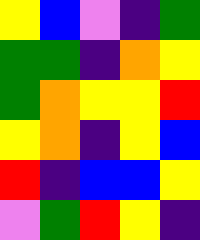[["yellow", "blue", "violet", "indigo", "green"], ["green", "green", "indigo", "orange", "yellow"], ["green", "orange", "yellow", "yellow", "red"], ["yellow", "orange", "indigo", "yellow", "blue"], ["red", "indigo", "blue", "blue", "yellow"], ["violet", "green", "red", "yellow", "indigo"]]